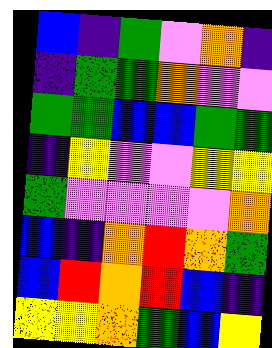[["blue", "indigo", "green", "violet", "orange", "indigo"], ["indigo", "green", "green", "orange", "violet", "violet"], ["green", "green", "blue", "blue", "green", "green"], ["indigo", "yellow", "violet", "violet", "yellow", "yellow"], ["green", "violet", "violet", "violet", "violet", "orange"], ["blue", "indigo", "orange", "red", "orange", "green"], ["blue", "red", "orange", "red", "blue", "indigo"], ["yellow", "yellow", "orange", "green", "blue", "yellow"]]